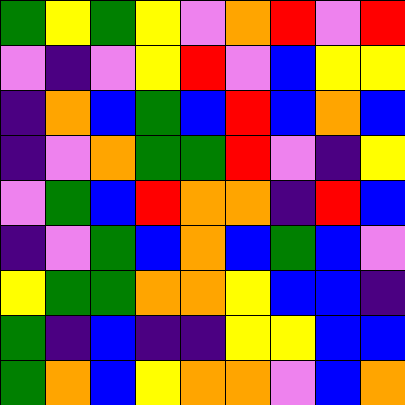[["green", "yellow", "green", "yellow", "violet", "orange", "red", "violet", "red"], ["violet", "indigo", "violet", "yellow", "red", "violet", "blue", "yellow", "yellow"], ["indigo", "orange", "blue", "green", "blue", "red", "blue", "orange", "blue"], ["indigo", "violet", "orange", "green", "green", "red", "violet", "indigo", "yellow"], ["violet", "green", "blue", "red", "orange", "orange", "indigo", "red", "blue"], ["indigo", "violet", "green", "blue", "orange", "blue", "green", "blue", "violet"], ["yellow", "green", "green", "orange", "orange", "yellow", "blue", "blue", "indigo"], ["green", "indigo", "blue", "indigo", "indigo", "yellow", "yellow", "blue", "blue"], ["green", "orange", "blue", "yellow", "orange", "orange", "violet", "blue", "orange"]]